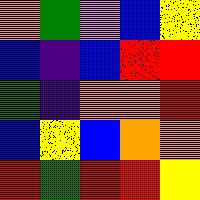[["orange", "green", "violet", "blue", "yellow"], ["blue", "indigo", "blue", "red", "red"], ["green", "indigo", "orange", "orange", "red"], ["blue", "yellow", "blue", "orange", "orange"], ["red", "green", "red", "red", "yellow"]]